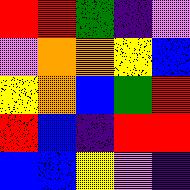[["red", "red", "green", "indigo", "violet"], ["violet", "orange", "orange", "yellow", "blue"], ["yellow", "orange", "blue", "green", "red"], ["red", "blue", "indigo", "red", "red"], ["blue", "blue", "yellow", "violet", "indigo"]]